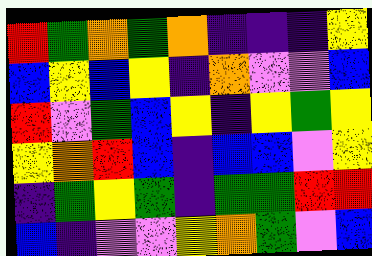[["red", "green", "orange", "green", "orange", "indigo", "indigo", "indigo", "yellow"], ["blue", "yellow", "blue", "yellow", "indigo", "orange", "violet", "violet", "blue"], ["red", "violet", "green", "blue", "yellow", "indigo", "yellow", "green", "yellow"], ["yellow", "orange", "red", "blue", "indigo", "blue", "blue", "violet", "yellow"], ["indigo", "green", "yellow", "green", "indigo", "green", "green", "red", "red"], ["blue", "indigo", "violet", "violet", "yellow", "orange", "green", "violet", "blue"]]